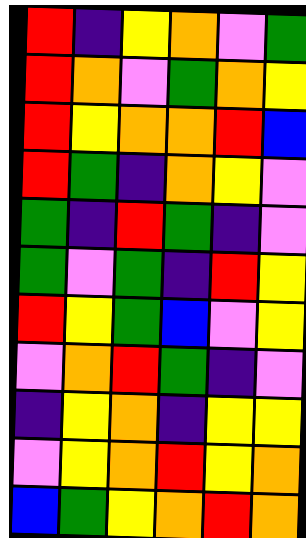[["red", "indigo", "yellow", "orange", "violet", "green"], ["red", "orange", "violet", "green", "orange", "yellow"], ["red", "yellow", "orange", "orange", "red", "blue"], ["red", "green", "indigo", "orange", "yellow", "violet"], ["green", "indigo", "red", "green", "indigo", "violet"], ["green", "violet", "green", "indigo", "red", "yellow"], ["red", "yellow", "green", "blue", "violet", "yellow"], ["violet", "orange", "red", "green", "indigo", "violet"], ["indigo", "yellow", "orange", "indigo", "yellow", "yellow"], ["violet", "yellow", "orange", "red", "yellow", "orange"], ["blue", "green", "yellow", "orange", "red", "orange"]]